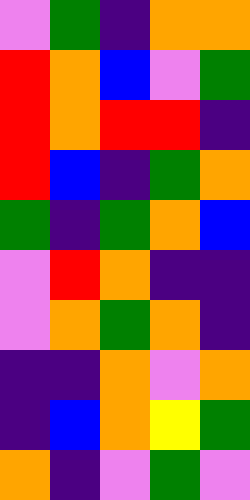[["violet", "green", "indigo", "orange", "orange"], ["red", "orange", "blue", "violet", "green"], ["red", "orange", "red", "red", "indigo"], ["red", "blue", "indigo", "green", "orange"], ["green", "indigo", "green", "orange", "blue"], ["violet", "red", "orange", "indigo", "indigo"], ["violet", "orange", "green", "orange", "indigo"], ["indigo", "indigo", "orange", "violet", "orange"], ["indigo", "blue", "orange", "yellow", "green"], ["orange", "indigo", "violet", "green", "violet"]]